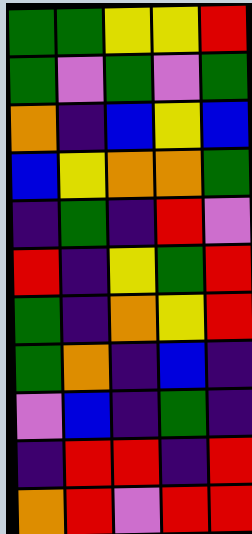[["green", "green", "yellow", "yellow", "red"], ["green", "violet", "green", "violet", "green"], ["orange", "indigo", "blue", "yellow", "blue"], ["blue", "yellow", "orange", "orange", "green"], ["indigo", "green", "indigo", "red", "violet"], ["red", "indigo", "yellow", "green", "red"], ["green", "indigo", "orange", "yellow", "red"], ["green", "orange", "indigo", "blue", "indigo"], ["violet", "blue", "indigo", "green", "indigo"], ["indigo", "red", "red", "indigo", "red"], ["orange", "red", "violet", "red", "red"]]